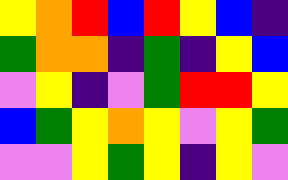[["yellow", "orange", "red", "blue", "red", "yellow", "blue", "indigo"], ["green", "orange", "orange", "indigo", "green", "indigo", "yellow", "blue"], ["violet", "yellow", "indigo", "violet", "green", "red", "red", "yellow"], ["blue", "green", "yellow", "orange", "yellow", "violet", "yellow", "green"], ["violet", "violet", "yellow", "green", "yellow", "indigo", "yellow", "violet"]]